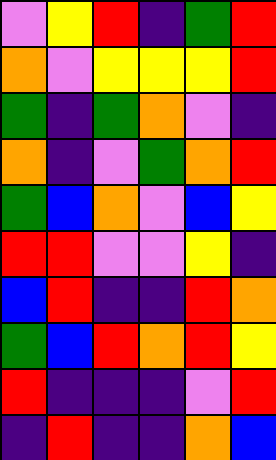[["violet", "yellow", "red", "indigo", "green", "red"], ["orange", "violet", "yellow", "yellow", "yellow", "red"], ["green", "indigo", "green", "orange", "violet", "indigo"], ["orange", "indigo", "violet", "green", "orange", "red"], ["green", "blue", "orange", "violet", "blue", "yellow"], ["red", "red", "violet", "violet", "yellow", "indigo"], ["blue", "red", "indigo", "indigo", "red", "orange"], ["green", "blue", "red", "orange", "red", "yellow"], ["red", "indigo", "indigo", "indigo", "violet", "red"], ["indigo", "red", "indigo", "indigo", "orange", "blue"]]